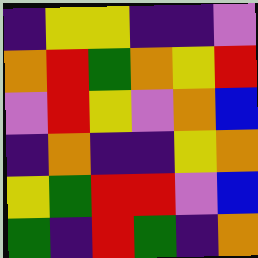[["indigo", "yellow", "yellow", "indigo", "indigo", "violet"], ["orange", "red", "green", "orange", "yellow", "red"], ["violet", "red", "yellow", "violet", "orange", "blue"], ["indigo", "orange", "indigo", "indigo", "yellow", "orange"], ["yellow", "green", "red", "red", "violet", "blue"], ["green", "indigo", "red", "green", "indigo", "orange"]]